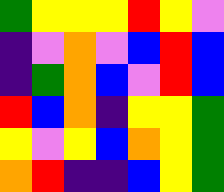[["green", "yellow", "yellow", "yellow", "red", "yellow", "violet"], ["indigo", "violet", "orange", "violet", "blue", "red", "blue"], ["indigo", "green", "orange", "blue", "violet", "red", "blue"], ["red", "blue", "orange", "indigo", "yellow", "yellow", "green"], ["yellow", "violet", "yellow", "blue", "orange", "yellow", "green"], ["orange", "red", "indigo", "indigo", "blue", "yellow", "green"]]